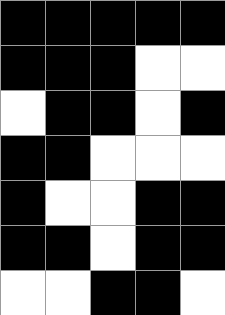[["black", "black", "black", "black", "black"], ["black", "black", "black", "white", "white"], ["white", "black", "black", "white", "black"], ["black", "black", "white", "white", "white"], ["black", "white", "white", "black", "black"], ["black", "black", "white", "black", "black"], ["white", "white", "black", "black", "white"]]